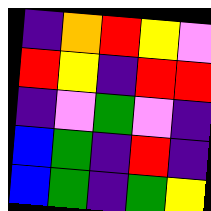[["indigo", "orange", "red", "yellow", "violet"], ["red", "yellow", "indigo", "red", "red"], ["indigo", "violet", "green", "violet", "indigo"], ["blue", "green", "indigo", "red", "indigo"], ["blue", "green", "indigo", "green", "yellow"]]